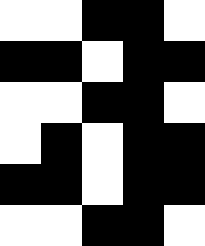[["white", "white", "black", "black", "white"], ["black", "black", "white", "black", "black"], ["white", "white", "black", "black", "white"], ["white", "black", "white", "black", "black"], ["black", "black", "white", "black", "black"], ["white", "white", "black", "black", "white"]]